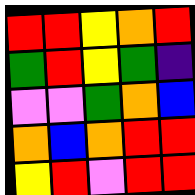[["red", "red", "yellow", "orange", "red"], ["green", "red", "yellow", "green", "indigo"], ["violet", "violet", "green", "orange", "blue"], ["orange", "blue", "orange", "red", "red"], ["yellow", "red", "violet", "red", "red"]]